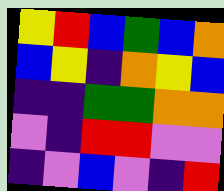[["yellow", "red", "blue", "green", "blue", "orange"], ["blue", "yellow", "indigo", "orange", "yellow", "blue"], ["indigo", "indigo", "green", "green", "orange", "orange"], ["violet", "indigo", "red", "red", "violet", "violet"], ["indigo", "violet", "blue", "violet", "indigo", "red"]]